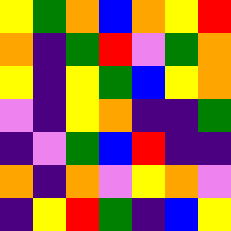[["yellow", "green", "orange", "blue", "orange", "yellow", "red"], ["orange", "indigo", "green", "red", "violet", "green", "orange"], ["yellow", "indigo", "yellow", "green", "blue", "yellow", "orange"], ["violet", "indigo", "yellow", "orange", "indigo", "indigo", "green"], ["indigo", "violet", "green", "blue", "red", "indigo", "indigo"], ["orange", "indigo", "orange", "violet", "yellow", "orange", "violet"], ["indigo", "yellow", "red", "green", "indigo", "blue", "yellow"]]